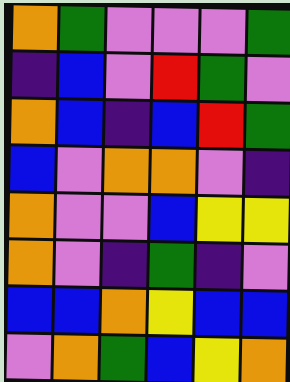[["orange", "green", "violet", "violet", "violet", "green"], ["indigo", "blue", "violet", "red", "green", "violet"], ["orange", "blue", "indigo", "blue", "red", "green"], ["blue", "violet", "orange", "orange", "violet", "indigo"], ["orange", "violet", "violet", "blue", "yellow", "yellow"], ["orange", "violet", "indigo", "green", "indigo", "violet"], ["blue", "blue", "orange", "yellow", "blue", "blue"], ["violet", "orange", "green", "blue", "yellow", "orange"]]